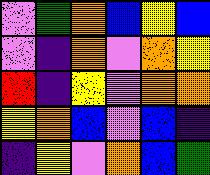[["violet", "green", "orange", "blue", "yellow", "blue"], ["violet", "indigo", "orange", "violet", "orange", "yellow"], ["red", "indigo", "yellow", "violet", "orange", "orange"], ["yellow", "orange", "blue", "violet", "blue", "indigo"], ["indigo", "yellow", "violet", "orange", "blue", "green"]]